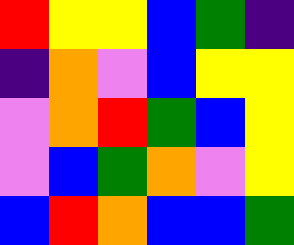[["red", "yellow", "yellow", "blue", "green", "indigo"], ["indigo", "orange", "violet", "blue", "yellow", "yellow"], ["violet", "orange", "red", "green", "blue", "yellow"], ["violet", "blue", "green", "orange", "violet", "yellow"], ["blue", "red", "orange", "blue", "blue", "green"]]